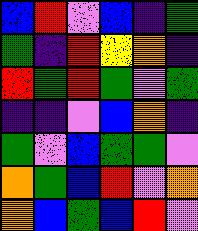[["blue", "red", "violet", "blue", "indigo", "green"], ["green", "indigo", "red", "yellow", "orange", "indigo"], ["red", "green", "red", "green", "violet", "green"], ["indigo", "indigo", "violet", "blue", "orange", "indigo"], ["green", "violet", "blue", "green", "green", "violet"], ["orange", "green", "blue", "red", "violet", "orange"], ["orange", "blue", "green", "blue", "red", "violet"]]